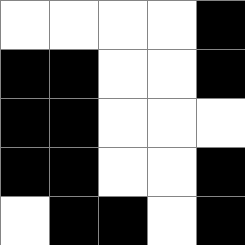[["white", "white", "white", "white", "black"], ["black", "black", "white", "white", "black"], ["black", "black", "white", "white", "white"], ["black", "black", "white", "white", "black"], ["white", "black", "black", "white", "black"]]